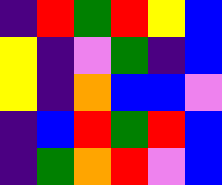[["indigo", "red", "green", "red", "yellow", "blue"], ["yellow", "indigo", "violet", "green", "indigo", "blue"], ["yellow", "indigo", "orange", "blue", "blue", "violet"], ["indigo", "blue", "red", "green", "red", "blue"], ["indigo", "green", "orange", "red", "violet", "blue"]]